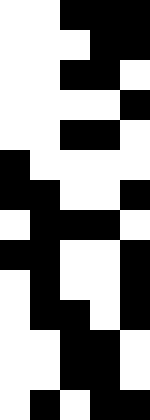[["white", "white", "black", "black", "black"], ["white", "white", "white", "black", "black"], ["white", "white", "black", "black", "white"], ["white", "white", "white", "white", "black"], ["white", "white", "black", "black", "white"], ["black", "white", "white", "white", "white"], ["black", "black", "white", "white", "black"], ["white", "black", "black", "black", "white"], ["black", "black", "white", "white", "black"], ["white", "black", "white", "white", "black"], ["white", "black", "black", "white", "black"], ["white", "white", "black", "black", "white"], ["white", "white", "black", "black", "white"], ["white", "black", "white", "black", "black"]]